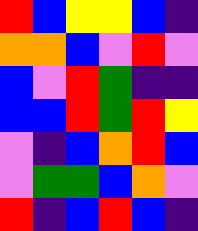[["red", "blue", "yellow", "yellow", "blue", "indigo"], ["orange", "orange", "blue", "violet", "red", "violet"], ["blue", "violet", "red", "green", "indigo", "indigo"], ["blue", "blue", "red", "green", "red", "yellow"], ["violet", "indigo", "blue", "orange", "red", "blue"], ["violet", "green", "green", "blue", "orange", "violet"], ["red", "indigo", "blue", "red", "blue", "indigo"]]